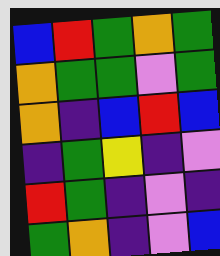[["blue", "red", "green", "orange", "green"], ["orange", "green", "green", "violet", "green"], ["orange", "indigo", "blue", "red", "blue"], ["indigo", "green", "yellow", "indigo", "violet"], ["red", "green", "indigo", "violet", "indigo"], ["green", "orange", "indigo", "violet", "blue"]]